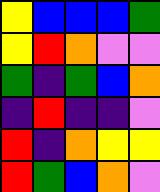[["yellow", "blue", "blue", "blue", "green"], ["yellow", "red", "orange", "violet", "violet"], ["green", "indigo", "green", "blue", "orange"], ["indigo", "red", "indigo", "indigo", "violet"], ["red", "indigo", "orange", "yellow", "yellow"], ["red", "green", "blue", "orange", "violet"]]